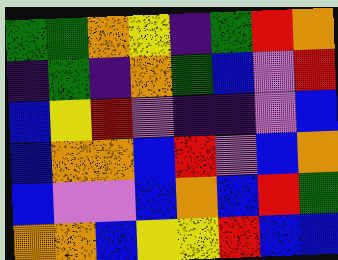[["green", "green", "orange", "yellow", "indigo", "green", "red", "orange"], ["indigo", "green", "indigo", "orange", "green", "blue", "violet", "red"], ["blue", "yellow", "red", "violet", "indigo", "indigo", "violet", "blue"], ["blue", "orange", "orange", "blue", "red", "violet", "blue", "orange"], ["blue", "violet", "violet", "blue", "orange", "blue", "red", "green"], ["orange", "orange", "blue", "yellow", "yellow", "red", "blue", "blue"]]